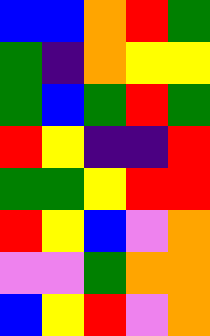[["blue", "blue", "orange", "red", "green"], ["green", "indigo", "orange", "yellow", "yellow"], ["green", "blue", "green", "red", "green"], ["red", "yellow", "indigo", "indigo", "red"], ["green", "green", "yellow", "red", "red"], ["red", "yellow", "blue", "violet", "orange"], ["violet", "violet", "green", "orange", "orange"], ["blue", "yellow", "red", "violet", "orange"]]